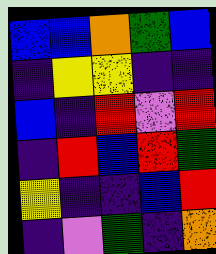[["blue", "blue", "orange", "green", "blue"], ["indigo", "yellow", "yellow", "indigo", "indigo"], ["blue", "indigo", "red", "violet", "red"], ["indigo", "red", "blue", "red", "green"], ["yellow", "indigo", "indigo", "blue", "red"], ["indigo", "violet", "green", "indigo", "orange"]]